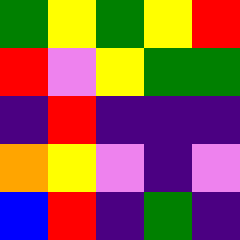[["green", "yellow", "green", "yellow", "red"], ["red", "violet", "yellow", "green", "green"], ["indigo", "red", "indigo", "indigo", "indigo"], ["orange", "yellow", "violet", "indigo", "violet"], ["blue", "red", "indigo", "green", "indigo"]]